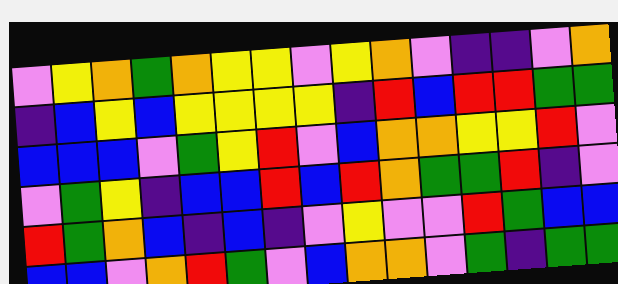[["violet", "yellow", "orange", "green", "orange", "yellow", "yellow", "violet", "yellow", "orange", "violet", "indigo", "indigo", "violet", "orange"], ["indigo", "blue", "yellow", "blue", "yellow", "yellow", "yellow", "yellow", "indigo", "red", "blue", "red", "red", "green", "green"], ["blue", "blue", "blue", "violet", "green", "yellow", "red", "violet", "blue", "orange", "orange", "yellow", "yellow", "red", "violet"], ["violet", "green", "yellow", "indigo", "blue", "blue", "red", "blue", "red", "orange", "green", "green", "red", "indigo", "violet"], ["red", "green", "orange", "blue", "indigo", "blue", "indigo", "violet", "yellow", "violet", "violet", "red", "green", "blue", "blue"], ["blue", "blue", "violet", "orange", "red", "green", "violet", "blue", "orange", "orange", "violet", "green", "indigo", "green", "green"]]